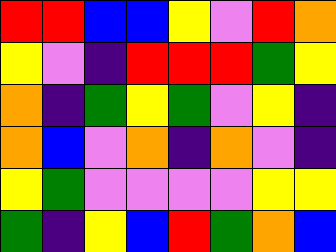[["red", "red", "blue", "blue", "yellow", "violet", "red", "orange"], ["yellow", "violet", "indigo", "red", "red", "red", "green", "yellow"], ["orange", "indigo", "green", "yellow", "green", "violet", "yellow", "indigo"], ["orange", "blue", "violet", "orange", "indigo", "orange", "violet", "indigo"], ["yellow", "green", "violet", "violet", "violet", "violet", "yellow", "yellow"], ["green", "indigo", "yellow", "blue", "red", "green", "orange", "blue"]]